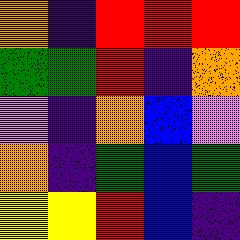[["orange", "indigo", "red", "red", "red"], ["green", "green", "red", "indigo", "orange"], ["violet", "indigo", "orange", "blue", "violet"], ["orange", "indigo", "green", "blue", "green"], ["yellow", "yellow", "red", "blue", "indigo"]]